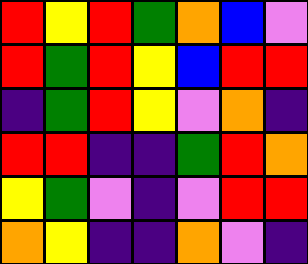[["red", "yellow", "red", "green", "orange", "blue", "violet"], ["red", "green", "red", "yellow", "blue", "red", "red"], ["indigo", "green", "red", "yellow", "violet", "orange", "indigo"], ["red", "red", "indigo", "indigo", "green", "red", "orange"], ["yellow", "green", "violet", "indigo", "violet", "red", "red"], ["orange", "yellow", "indigo", "indigo", "orange", "violet", "indigo"]]